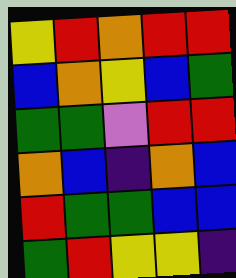[["yellow", "red", "orange", "red", "red"], ["blue", "orange", "yellow", "blue", "green"], ["green", "green", "violet", "red", "red"], ["orange", "blue", "indigo", "orange", "blue"], ["red", "green", "green", "blue", "blue"], ["green", "red", "yellow", "yellow", "indigo"]]